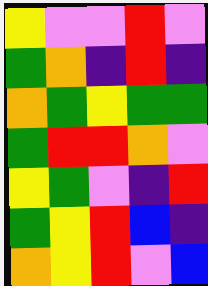[["yellow", "violet", "violet", "red", "violet"], ["green", "orange", "indigo", "red", "indigo"], ["orange", "green", "yellow", "green", "green"], ["green", "red", "red", "orange", "violet"], ["yellow", "green", "violet", "indigo", "red"], ["green", "yellow", "red", "blue", "indigo"], ["orange", "yellow", "red", "violet", "blue"]]